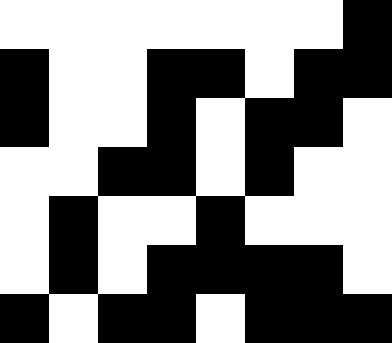[["white", "white", "white", "white", "white", "white", "white", "black"], ["black", "white", "white", "black", "black", "white", "black", "black"], ["black", "white", "white", "black", "white", "black", "black", "white"], ["white", "white", "black", "black", "white", "black", "white", "white"], ["white", "black", "white", "white", "black", "white", "white", "white"], ["white", "black", "white", "black", "black", "black", "black", "white"], ["black", "white", "black", "black", "white", "black", "black", "black"]]